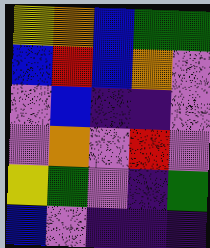[["yellow", "orange", "blue", "green", "green"], ["blue", "red", "blue", "orange", "violet"], ["violet", "blue", "indigo", "indigo", "violet"], ["violet", "orange", "violet", "red", "violet"], ["yellow", "green", "violet", "indigo", "green"], ["blue", "violet", "indigo", "indigo", "indigo"]]